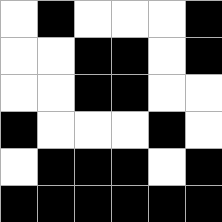[["white", "black", "white", "white", "white", "black"], ["white", "white", "black", "black", "white", "black"], ["white", "white", "black", "black", "white", "white"], ["black", "white", "white", "white", "black", "white"], ["white", "black", "black", "black", "white", "black"], ["black", "black", "black", "black", "black", "black"]]